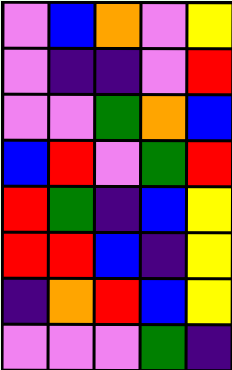[["violet", "blue", "orange", "violet", "yellow"], ["violet", "indigo", "indigo", "violet", "red"], ["violet", "violet", "green", "orange", "blue"], ["blue", "red", "violet", "green", "red"], ["red", "green", "indigo", "blue", "yellow"], ["red", "red", "blue", "indigo", "yellow"], ["indigo", "orange", "red", "blue", "yellow"], ["violet", "violet", "violet", "green", "indigo"]]